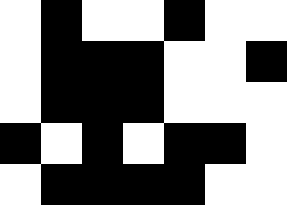[["white", "black", "white", "white", "black", "white", "white"], ["white", "black", "black", "black", "white", "white", "black"], ["white", "black", "black", "black", "white", "white", "white"], ["black", "white", "black", "white", "black", "black", "white"], ["white", "black", "black", "black", "black", "white", "white"]]